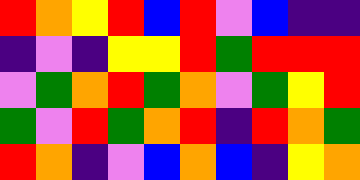[["red", "orange", "yellow", "red", "blue", "red", "violet", "blue", "indigo", "indigo"], ["indigo", "violet", "indigo", "yellow", "yellow", "red", "green", "red", "red", "red"], ["violet", "green", "orange", "red", "green", "orange", "violet", "green", "yellow", "red"], ["green", "violet", "red", "green", "orange", "red", "indigo", "red", "orange", "green"], ["red", "orange", "indigo", "violet", "blue", "orange", "blue", "indigo", "yellow", "orange"]]